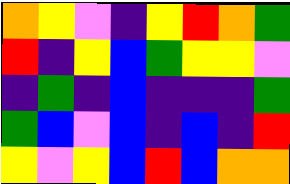[["orange", "yellow", "violet", "indigo", "yellow", "red", "orange", "green"], ["red", "indigo", "yellow", "blue", "green", "yellow", "yellow", "violet"], ["indigo", "green", "indigo", "blue", "indigo", "indigo", "indigo", "green"], ["green", "blue", "violet", "blue", "indigo", "blue", "indigo", "red"], ["yellow", "violet", "yellow", "blue", "red", "blue", "orange", "orange"]]